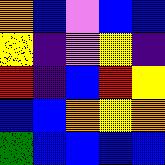[["orange", "blue", "violet", "blue", "blue"], ["yellow", "indigo", "violet", "yellow", "indigo"], ["red", "indigo", "blue", "red", "yellow"], ["blue", "blue", "orange", "yellow", "orange"], ["green", "blue", "blue", "blue", "blue"]]